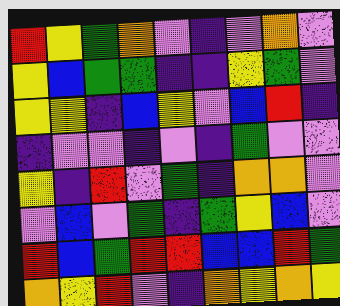[["red", "yellow", "green", "orange", "violet", "indigo", "violet", "orange", "violet"], ["yellow", "blue", "green", "green", "indigo", "indigo", "yellow", "green", "violet"], ["yellow", "yellow", "indigo", "blue", "yellow", "violet", "blue", "red", "indigo"], ["indigo", "violet", "violet", "indigo", "violet", "indigo", "green", "violet", "violet"], ["yellow", "indigo", "red", "violet", "green", "indigo", "orange", "orange", "violet"], ["violet", "blue", "violet", "green", "indigo", "green", "yellow", "blue", "violet"], ["red", "blue", "green", "red", "red", "blue", "blue", "red", "green"], ["orange", "yellow", "red", "violet", "indigo", "orange", "yellow", "orange", "yellow"]]